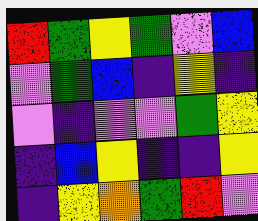[["red", "green", "yellow", "green", "violet", "blue"], ["violet", "green", "blue", "indigo", "yellow", "indigo"], ["violet", "indigo", "violet", "violet", "green", "yellow"], ["indigo", "blue", "yellow", "indigo", "indigo", "yellow"], ["indigo", "yellow", "orange", "green", "red", "violet"]]